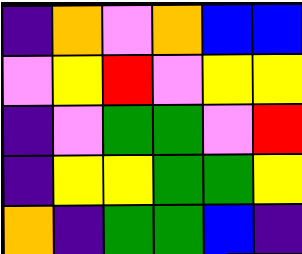[["indigo", "orange", "violet", "orange", "blue", "blue"], ["violet", "yellow", "red", "violet", "yellow", "yellow"], ["indigo", "violet", "green", "green", "violet", "red"], ["indigo", "yellow", "yellow", "green", "green", "yellow"], ["orange", "indigo", "green", "green", "blue", "indigo"]]